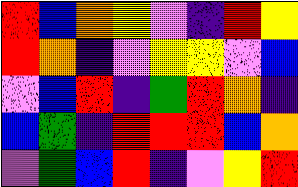[["red", "blue", "orange", "yellow", "violet", "indigo", "red", "yellow"], ["red", "orange", "indigo", "violet", "yellow", "yellow", "violet", "blue"], ["violet", "blue", "red", "indigo", "green", "red", "orange", "indigo"], ["blue", "green", "indigo", "red", "red", "red", "blue", "orange"], ["violet", "green", "blue", "red", "indigo", "violet", "yellow", "red"]]